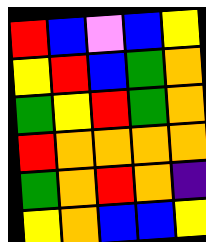[["red", "blue", "violet", "blue", "yellow"], ["yellow", "red", "blue", "green", "orange"], ["green", "yellow", "red", "green", "orange"], ["red", "orange", "orange", "orange", "orange"], ["green", "orange", "red", "orange", "indigo"], ["yellow", "orange", "blue", "blue", "yellow"]]